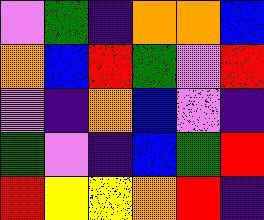[["violet", "green", "indigo", "orange", "orange", "blue"], ["orange", "blue", "red", "green", "violet", "red"], ["violet", "indigo", "orange", "blue", "violet", "indigo"], ["green", "violet", "indigo", "blue", "green", "red"], ["red", "yellow", "yellow", "orange", "red", "indigo"]]